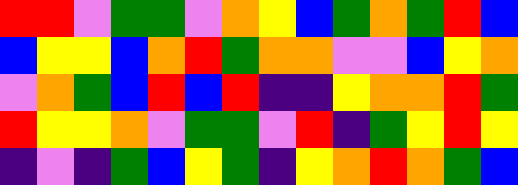[["red", "red", "violet", "green", "green", "violet", "orange", "yellow", "blue", "green", "orange", "green", "red", "blue"], ["blue", "yellow", "yellow", "blue", "orange", "red", "green", "orange", "orange", "violet", "violet", "blue", "yellow", "orange"], ["violet", "orange", "green", "blue", "red", "blue", "red", "indigo", "indigo", "yellow", "orange", "orange", "red", "green"], ["red", "yellow", "yellow", "orange", "violet", "green", "green", "violet", "red", "indigo", "green", "yellow", "red", "yellow"], ["indigo", "violet", "indigo", "green", "blue", "yellow", "green", "indigo", "yellow", "orange", "red", "orange", "green", "blue"]]